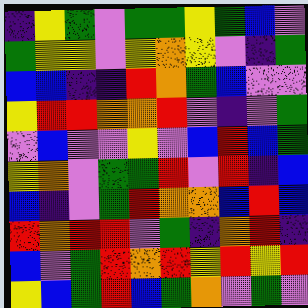[["indigo", "yellow", "green", "violet", "green", "green", "yellow", "green", "blue", "violet"], ["green", "yellow", "yellow", "violet", "yellow", "orange", "yellow", "violet", "indigo", "green"], ["blue", "blue", "indigo", "indigo", "red", "orange", "green", "blue", "violet", "violet"], ["yellow", "red", "red", "orange", "orange", "red", "violet", "indigo", "violet", "green"], ["violet", "blue", "violet", "violet", "yellow", "violet", "blue", "red", "blue", "green"], ["yellow", "orange", "violet", "green", "green", "red", "violet", "red", "indigo", "blue"], ["blue", "indigo", "violet", "green", "red", "orange", "orange", "blue", "red", "blue"], ["red", "orange", "red", "red", "violet", "green", "indigo", "orange", "red", "indigo"], ["blue", "violet", "green", "red", "orange", "red", "yellow", "red", "yellow", "red"], ["yellow", "blue", "green", "red", "blue", "green", "orange", "violet", "green", "violet"]]